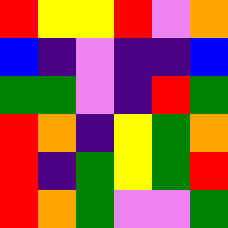[["red", "yellow", "yellow", "red", "violet", "orange"], ["blue", "indigo", "violet", "indigo", "indigo", "blue"], ["green", "green", "violet", "indigo", "red", "green"], ["red", "orange", "indigo", "yellow", "green", "orange"], ["red", "indigo", "green", "yellow", "green", "red"], ["red", "orange", "green", "violet", "violet", "green"]]